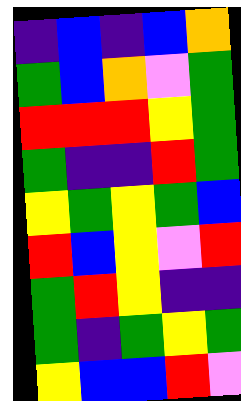[["indigo", "blue", "indigo", "blue", "orange"], ["green", "blue", "orange", "violet", "green"], ["red", "red", "red", "yellow", "green"], ["green", "indigo", "indigo", "red", "green"], ["yellow", "green", "yellow", "green", "blue"], ["red", "blue", "yellow", "violet", "red"], ["green", "red", "yellow", "indigo", "indigo"], ["green", "indigo", "green", "yellow", "green"], ["yellow", "blue", "blue", "red", "violet"]]